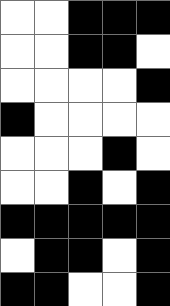[["white", "white", "black", "black", "black"], ["white", "white", "black", "black", "white"], ["white", "white", "white", "white", "black"], ["black", "white", "white", "white", "white"], ["white", "white", "white", "black", "white"], ["white", "white", "black", "white", "black"], ["black", "black", "black", "black", "black"], ["white", "black", "black", "white", "black"], ["black", "black", "white", "white", "black"]]